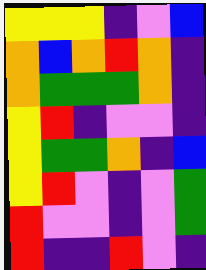[["yellow", "yellow", "yellow", "indigo", "violet", "blue"], ["orange", "blue", "orange", "red", "orange", "indigo"], ["orange", "green", "green", "green", "orange", "indigo"], ["yellow", "red", "indigo", "violet", "violet", "indigo"], ["yellow", "green", "green", "orange", "indigo", "blue"], ["yellow", "red", "violet", "indigo", "violet", "green"], ["red", "violet", "violet", "indigo", "violet", "green"], ["red", "indigo", "indigo", "red", "violet", "indigo"]]